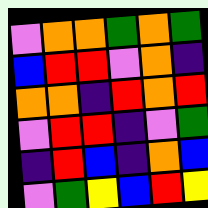[["violet", "orange", "orange", "green", "orange", "green"], ["blue", "red", "red", "violet", "orange", "indigo"], ["orange", "orange", "indigo", "red", "orange", "red"], ["violet", "red", "red", "indigo", "violet", "green"], ["indigo", "red", "blue", "indigo", "orange", "blue"], ["violet", "green", "yellow", "blue", "red", "yellow"]]